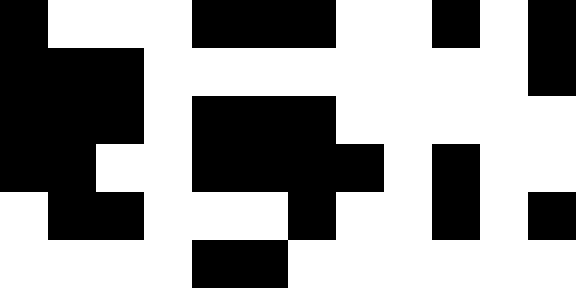[["black", "white", "white", "white", "black", "black", "black", "white", "white", "black", "white", "black"], ["black", "black", "black", "white", "white", "white", "white", "white", "white", "white", "white", "black"], ["black", "black", "black", "white", "black", "black", "black", "white", "white", "white", "white", "white"], ["black", "black", "white", "white", "black", "black", "black", "black", "white", "black", "white", "white"], ["white", "black", "black", "white", "white", "white", "black", "white", "white", "black", "white", "black"], ["white", "white", "white", "white", "black", "black", "white", "white", "white", "white", "white", "white"]]